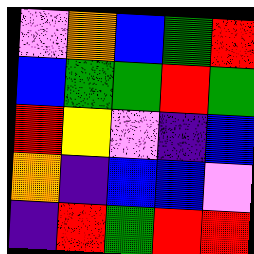[["violet", "orange", "blue", "green", "red"], ["blue", "green", "green", "red", "green"], ["red", "yellow", "violet", "indigo", "blue"], ["orange", "indigo", "blue", "blue", "violet"], ["indigo", "red", "green", "red", "red"]]